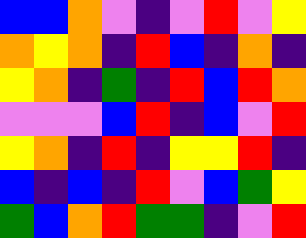[["blue", "blue", "orange", "violet", "indigo", "violet", "red", "violet", "yellow"], ["orange", "yellow", "orange", "indigo", "red", "blue", "indigo", "orange", "indigo"], ["yellow", "orange", "indigo", "green", "indigo", "red", "blue", "red", "orange"], ["violet", "violet", "violet", "blue", "red", "indigo", "blue", "violet", "red"], ["yellow", "orange", "indigo", "red", "indigo", "yellow", "yellow", "red", "indigo"], ["blue", "indigo", "blue", "indigo", "red", "violet", "blue", "green", "yellow"], ["green", "blue", "orange", "red", "green", "green", "indigo", "violet", "red"]]